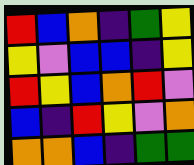[["red", "blue", "orange", "indigo", "green", "yellow"], ["yellow", "violet", "blue", "blue", "indigo", "yellow"], ["red", "yellow", "blue", "orange", "red", "violet"], ["blue", "indigo", "red", "yellow", "violet", "orange"], ["orange", "orange", "blue", "indigo", "green", "green"]]